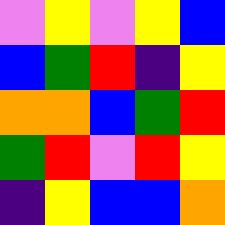[["violet", "yellow", "violet", "yellow", "blue"], ["blue", "green", "red", "indigo", "yellow"], ["orange", "orange", "blue", "green", "red"], ["green", "red", "violet", "red", "yellow"], ["indigo", "yellow", "blue", "blue", "orange"]]